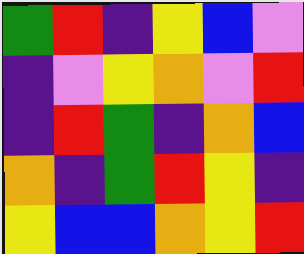[["green", "red", "indigo", "yellow", "blue", "violet"], ["indigo", "violet", "yellow", "orange", "violet", "red"], ["indigo", "red", "green", "indigo", "orange", "blue"], ["orange", "indigo", "green", "red", "yellow", "indigo"], ["yellow", "blue", "blue", "orange", "yellow", "red"]]